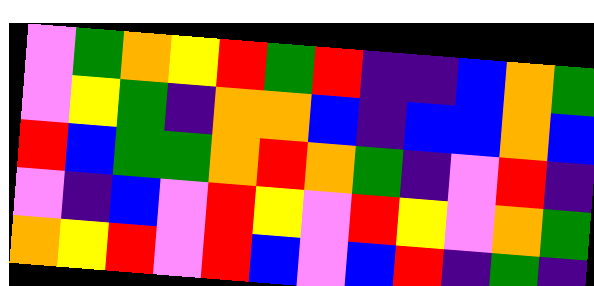[["violet", "green", "orange", "yellow", "red", "green", "red", "indigo", "indigo", "blue", "orange", "green"], ["violet", "yellow", "green", "indigo", "orange", "orange", "blue", "indigo", "blue", "blue", "orange", "blue"], ["red", "blue", "green", "green", "orange", "red", "orange", "green", "indigo", "violet", "red", "indigo"], ["violet", "indigo", "blue", "violet", "red", "yellow", "violet", "red", "yellow", "violet", "orange", "green"], ["orange", "yellow", "red", "violet", "red", "blue", "violet", "blue", "red", "indigo", "green", "indigo"]]